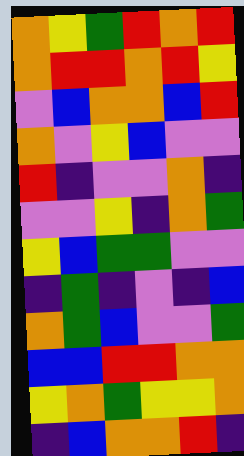[["orange", "yellow", "green", "red", "orange", "red"], ["orange", "red", "red", "orange", "red", "yellow"], ["violet", "blue", "orange", "orange", "blue", "red"], ["orange", "violet", "yellow", "blue", "violet", "violet"], ["red", "indigo", "violet", "violet", "orange", "indigo"], ["violet", "violet", "yellow", "indigo", "orange", "green"], ["yellow", "blue", "green", "green", "violet", "violet"], ["indigo", "green", "indigo", "violet", "indigo", "blue"], ["orange", "green", "blue", "violet", "violet", "green"], ["blue", "blue", "red", "red", "orange", "orange"], ["yellow", "orange", "green", "yellow", "yellow", "orange"], ["indigo", "blue", "orange", "orange", "red", "indigo"]]